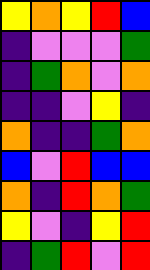[["yellow", "orange", "yellow", "red", "blue"], ["indigo", "violet", "violet", "violet", "green"], ["indigo", "green", "orange", "violet", "orange"], ["indigo", "indigo", "violet", "yellow", "indigo"], ["orange", "indigo", "indigo", "green", "orange"], ["blue", "violet", "red", "blue", "blue"], ["orange", "indigo", "red", "orange", "green"], ["yellow", "violet", "indigo", "yellow", "red"], ["indigo", "green", "red", "violet", "red"]]